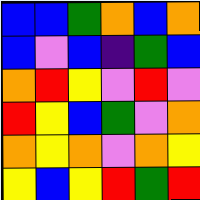[["blue", "blue", "green", "orange", "blue", "orange"], ["blue", "violet", "blue", "indigo", "green", "blue"], ["orange", "red", "yellow", "violet", "red", "violet"], ["red", "yellow", "blue", "green", "violet", "orange"], ["orange", "yellow", "orange", "violet", "orange", "yellow"], ["yellow", "blue", "yellow", "red", "green", "red"]]